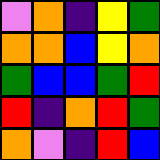[["violet", "orange", "indigo", "yellow", "green"], ["orange", "orange", "blue", "yellow", "orange"], ["green", "blue", "blue", "green", "red"], ["red", "indigo", "orange", "red", "green"], ["orange", "violet", "indigo", "red", "blue"]]